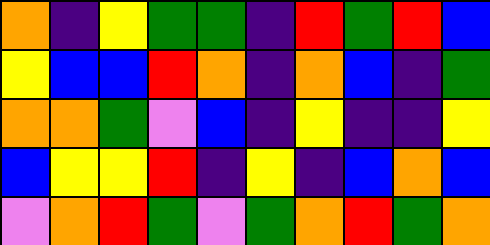[["orange", "indigo", "yellow", "green", "green", "indigo", "red", "green", "red", "blue"], ["yellow", "blue", "blue", "red", "orange", "indigo", "orange", "blue", "indigo", "green"], ["orange", "orange", "green", "violet", "blue", "indigo", "yellow", "indigo", "indigo", "yellow"], ["blue", "yellow", "yellow", "red", "indigo", "yellow", "indigo", "blue", "orange", "blue"], ["violet", "orange", "red", "green", "violet", "green", "orange", "red", "green", "orange"]]